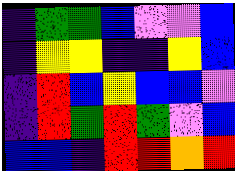[["indigo", "green", "green", "blue", "violet", "violet", "blue"], ["indigo", "yellow", "yellow", "indigo", "indigo", "yellow", "blue"], ["indigo", "red", "blue", "yellow", "blue", "blue", "violet"], ["indigo", "red", "green", "red", "green", "violet", "blue"], ["blue", "blue", "indigo", "red", "red", "orange", "red"]]